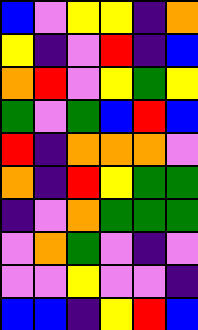[["blue", "violet", "yellow", "yellow", "indigo", "orange"], ["yellow", "indigo", "violet", "red", "indigo", "blue"], ["orange", "red", "violet", "yellow", "green", "yellow"], ["green", "violet", "green", "blue", "red", "blue"], ["red", "indigo", "orange", "orange", "orange", "violet"], ["orange", "indigo", "red", "yellow", "green", "green"], ["indigo", "violet", "orange", "green", "green", "green"], ["violet", "orange", "green", "violet", "indigo", "violet"], ["violet", "violet", "yellow", "violet", "violet", "indigo"], ["blue", "blue", "indigo", "yellow", "red", "blue"]]